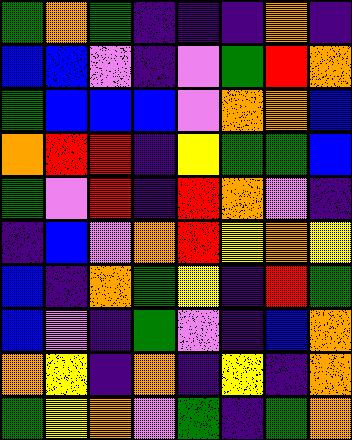[["green", "orange", "green", "indigo", "indigo", "indigo", "orange", "indigo"], ["blue", "blue", "violet", "indigo", "violet", "green", "red", "orange"], ["green", "blue", "blue", "blue", "violet", "orange", "orange", "blue"], ["orange", "red", "red", "indigo", "yellow", "green", "green", "blue"], ["green", "violet", "red", "indigo", "red", "orange", "violet", "indigo"], ["indigo", "blue", "violet", "orange", "red", "yellow", "orange", "yellow"], ["blue", "indigo", "orange", "green", "yellow", "indigo", "red", "green"], ["blue", "violet", "indigo", "green", "violet", "indigo", "blue", "orange"], ["orange", "yellow", "indigo", "orange", "indigo", "yellow", "indigo", "orange"], ["green", "yellow", "orange", "violet", "green", "indigo", "green", "orange"]]